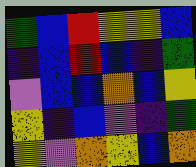[["green", "blue", "red", "yellow", "yellow", "blue"], ["indigo", "blue", "red", "blue", "indigo", "green"], ["violet", "blue", "blue", "orange", "blue", "yellow"], ["yellow", "indigo", "blue", "violet", "indigo", "green"], ["yellow", "violet", "orange", "yellow", "blue", "orange"]]